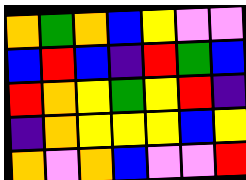[["orange", "green", "orange", "blue", "yellow", "violet", "violet"], ["blue", "red", "blue", "indigo", "red", "green", "blue"], ["red", "orange", "yellow", "green", "yellow", "red", "indigo"], ["indigo", "orange", "yellow", "yellow", "yellow", "blue", "yellow"], ["orange", "violet", "orange", "blue", "violet", "violet", "red"]]